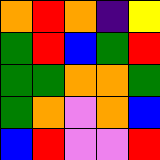[["orange", "red", "orange", "indigo", "yellow"], ["green", "red", "blue", "green", "red"], ["green", "green", "orange", "orange", "green"], ["green", "orange", "violet", "orange", "blue"], ["blue", "red", "violet", "violet", "red"]]